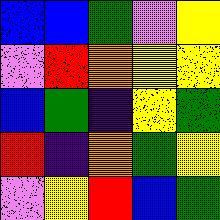[["blue", "blue", "green", "violet", "yellow"], ["violet", "red", "orange", "yellow", "yellow"], ["blue", "green", "indigo", "yellow", "green"], ["red", "indigo", "orange", "green", "yellow"], ["violet", "yellow", "red", "blue", "green"]]